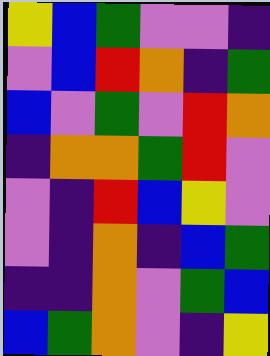[["yellow", "blue", "green", "violet", "violet", "indigo"], ["violet", "blue", "red", "orange", "indigo", "green"], ["blue", "violet", "green", "violet", "red", "orange"], ["indigo", "orange", "orange", "green", "red", "violet"], ["violet", "indigo", "red", "blue", "yellow", "violet"], ["violet", "indigo", "orange", "indigo", "blue", "green"], ["indigo", "indigo", "orange", "violet", "green", "blue"], ["blue", "green", "orange", "violet", "indigo", "yellow"]]